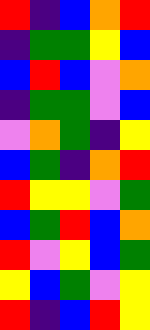[["red", "indigo", "blue", "orange", "red"], ["indigo", "green", "green", "yellow", "blue"], ["blue", "red", "blue", "violet", "orange"], ["indigo", "green", "green", "violet", "blue"], ["violet", "orange", "green", "indigo", "yellow"], ["blue", "green", "indigo", "orange", "red"], ["red", "yellow", "yellow", "violet", "green"], ["blue", "green", "red", "blue", "orange"], ["red", "violet", "yellow", "blue", "green"], ["yellow", "blue", "green", "violet", "yellow"], ["red", "indigo", "blue", "red", "yellow"]]